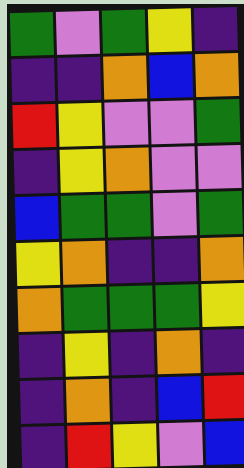[["green", "violet", "green", "yellow", "indigo"], ["indigo", "indigo", "orange", "blue", "orange"], ["red", "yellow", "violet", "violet", "green"], ["indigo", "yellow", "orange", "violet", "violet"], ["blue", "green", "green", "violet", "green"], ["yellow", "orange", "indigo", "indigo", "orange"], ["orange", "green", "green", "green", "yellow"], ["indigo", "yellow", "indigo", "orange", "indigo"], ["indigo", "orange", "indigo", "blue", "red"], ["indigo", "red", "yellow", "violet", "blue"]]